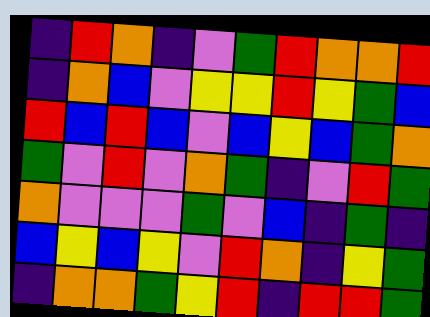[["indigo", "red", "orange", "indigo", "violet", "green", "red", "orange", "orange", "red"], ["indigo", "orange", "blue", "violet", "yellow", "yellow", "red", "yellow", "green", "blue"], ["red", "blue", "red", "blue", "violet", "blue", "yellow", "blue", "green", "orange"], ["green", "violet", "red", "violet", "orange", "green", "indigo", "violet", "red", "green"], ["orange", "violet", "violet", "violet", "green", "violet", "blue", "indigo", "green", "indigo"], ["blue", "yellow", "blue", "yellow", "violet", "red", "orange", "indigo", "yellow", "green"], ["indigo", "orange", "orange", "green", "yellow", "red", "indigo", "red", "red", "green"]]